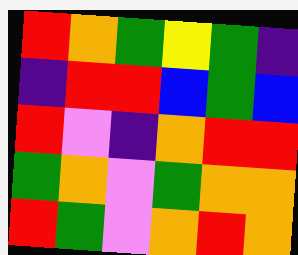[["red", "orange", "green", "yellow", "green", "indigo"], ["indigo", "red", "red", "blue", "green", "blue"], ["red", "violet", "indigo", "orange", "red", "red"], ["green", "orange", "violet", "green", "orange", "orange"], ["red", "green", "violet", "orange", "red", "orange"]]